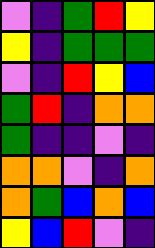[["violet", "indigo", "green", "red", "yellow"], ["yellow", "indigo", "green", "green", "green"], ["violet", "indigo", "red", "yellow", "blue"], ["green", "red", "indigo", "orange", "orange"], ["green", "indigo", "indigo", "violet", "indigo"], ["orange", "orange", "violet", "indigo", "orange"], ["orange", "green", "blue", "orange", "blue"], ["yellow", "blue", "red", "violet", "indigo"]]